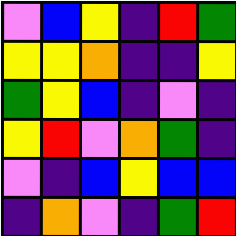[["violet", "blue", "yellow", "indigo", "red", "green"], ["yellow", "yellow", "orange", "indigo", "indigo", "yellow"], ["green", "yellow", "blue", "indigo", "violet", "indigo"], ["yellow", "red", "violet", "orange", "green", "indigo"], ["violet", "indigo", "blue", "yellow", "blue", "blue"], ["indigo", "orange", "violet", "indigo", "green", "red"]]